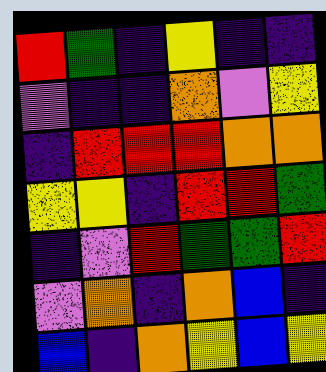[["red", "green", "indigo", "yellow", "indigo", "indigo"], ["violet", "indigo", "indigo", "orange", "violet", "yellow"], ["indigo", "red", "red", "red", "orange", "orange"], ["yellow", "yellow", "indigo", "red", "red", "green"], ["indigo", "violet", "red", "green", "green", "red"], ["violet", "orange", "indigo", "orange", "blue", "indigo"], ["blue", "indigo", "orange", "yellow", "blue", "yellow"]]